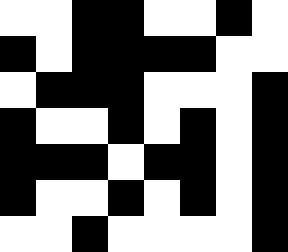[["white", "white", "black", "black", "white", "white", "black", "white"], ["black", "white", "black", "black", "black", "black", "white", "white"], ["white", "black", "black", "black", "white", "white", "white", "black"], ["black", "white", "white", "black", "white", "black", "white", "black"], ["black", "black", "black", "white", "black", "black", "white", "black"], ["black", "white", "white", "black", "white", "black", "white", "black"], ["white", "white", "black", "white", "white", "white", "white", "black"]]